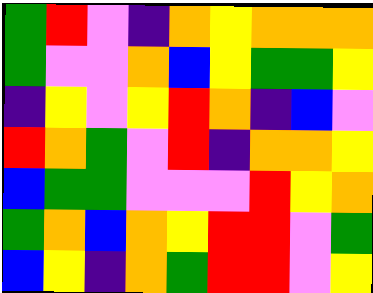[["green", "red", "violet", "indigo", "orange", "yellow", "orange", "orange", "orange"], ["green", "violet", "violet", "orange", "blue", "yellow", "green", "green", "yellow"], ["indigo", "yellow", "violet", "yellow", "red", "orange", "indigo", "blue", "violet"], ["red", "orange", "green", "violet", "red", "indigo", "orange", "orange", "yellow"], ["blue", "green", "green", "violet", "violet", "violet", "red", "yellow", "orange"], ["green", "orange", "blue", "orange", "yellow", "red", "red", "violet", "green"], ["blue", "yellow", "indigo", "orange", "green", "red", "red", "violet", "yellow"]]